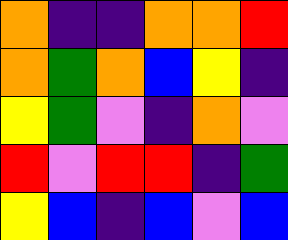[["orange", "indigo", "indigo", "orange", "orange", "red"], ["orange", "green", "orange", "blue", "yellow", "indigo"], ["yellow", "green", "violet", "indigo", "orange", "violet"], ["red", "violet", "red", "red", "indigo", "green"], ["yellow", "blue", "indigo", "blue", "violet", "blue"]]